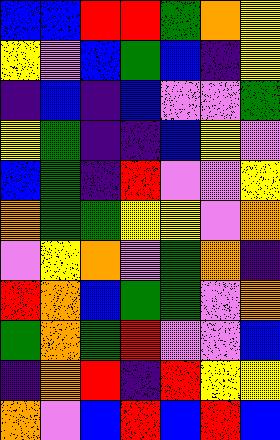[["blue", "blue", "red", "red", "green", "orange", "yellow"], ["yellow", "violet", "blue", "green", "blue", "indigo", "yellow"], ["indigo", "blue", "indigo", "blue", "violet", "violet", "green"], ["yellow", "green", "indigo", "indigo", "blue", "yellow", "violet"], ["blue", "green", "indigo", "red", "violet", "violet", "yellow"], ["orange", "green", "green", "yellow", "yellow", "violet", "orange"], ["violet", "yellow", "orange", "violet", "green", "orange", "indigo"], ["red", "orange", "blue", "green", "green", "violet", "orange"], ["green", "orange", "green", "red", "violet", "violet", "blue"], ["indigo", "orange", "red", "indigo", "red", "yellow", "yellow"], ["orange", "violet", "blue", "red", "blue", "red", "blue"]]